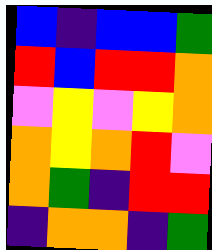[["blue", "indigo", "blue", "blue", "green"], ["red", "blue", "red", "red", "orange"], ["violet", "yellow", "violet", "yellow", "orange"], ["orange", "yellow", "orange", "red", "violet"], ["orange", "green", "indigo", "red", "red"], ["indigo", "orange", "orange", "indigo", "green"]]